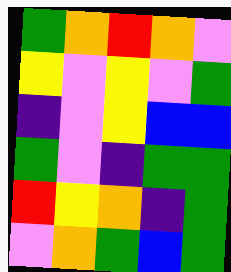[["green", "orange", "red", "orange", "violet"], ["yellow", "violet", "yellow", "violet", "green"], ["indigo", "violet", "yellow", "blue", "blue"], ["green", "violet", "indigo", "green", "green"], ["red", "yellow", "orange", "indigo", "green"], ["violet", "orange", "green", "blue", "green"]]